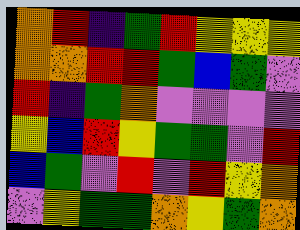[["orange", "red", "indigo", "green", "red", "yellow", "yellow", "yellow"], ["orange", "orange", "red", "red", "green", "blue", "green", "violet"], ["red", "indigo", "green", "orange", "violet", "violet", "violet", "violet"], ["yellow", "blue", "red", "yellow", "green", "green", "violet", "red"], ["blue", "green", "violet", "red", "violet", "red", "yellow", "orange"], ["violet", "yellow", "green", "green", "orange", "yellow", "green", "orange"]]